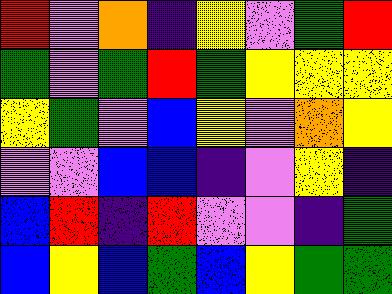[["red", "violet", "orange", "indigo", "yellow", "violet", "green", "red"], ["green", "violet", "green", "red", "green", "yellow", "yellow", "yellow"], ["yellow", "green", "violet", "blue", "yellow", "violet", "orange", "yellow"], ["violet", "violet", "blue", "blue", "indigo", "violet", "yellow", "indigo"], ["blue", "red", "indigo", "red", "violet", "violet", "indigo", "green"], ["blue", "yellow", "blue", "green", "blue", "yellow", "green", "green"]]